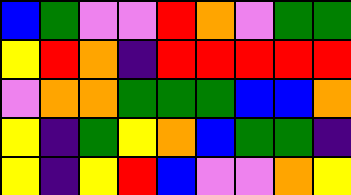[["blue", "green", "violet", "violet", "red", "orange", "violet", "green", "green"], ["yellow", "red", "orange", "indigo", "red", "red", "red", "red", "red"], ["violet", "orange", "orange", "green", "green", "green", "blue", "blue", "orange"], ["yellow", "indigo", "green", "yellow", "orange", "blue", "green", "green", "indigo"], ["yellow", "indigo", "yellow", "red", "blue", "violet", "violet", "orange", "yellow"]]